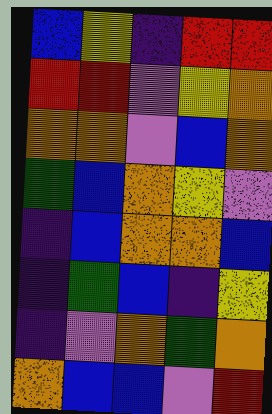[["blue", "yellow", "indigo", "red", "red"], ["red", "red", "violet", "yellow", "orange"], ["orange", "orange", "violet", "blue", "orange"], ["green", "blue", "orange", "yellow", "violet"], ["indigo", "blue", "orange", "orange", "blue"], ["indigo", "green", "blue", "indigo", "yellow"], ["indigo", "violet", "orange", "green", "orange"], ["orange", "blue", "blue", "violet", "red"]]